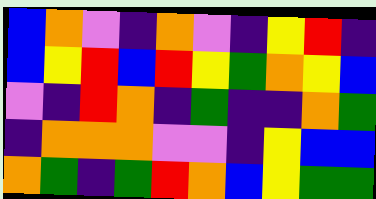[["blue", "orange", "violet", "indigo", "orange", "violet", "indigo", "yellow", "red", "indigo"], ["blue", "yellow", "red", "blue", "red", "yellow", "green", "orange", "yellow", "blue"], ["violet", "indigo", "red", "orange", "indigo", "green", "indigo", "indigo", "orange", "green"], ["indigo", "orange", "orange", "orange", "violet", "violet", "indigo", "yellow", "blue", "blue"], ["orange", "green", "indigo", "green", "red", "orange", "blue", "yellow", "green", "green"]]